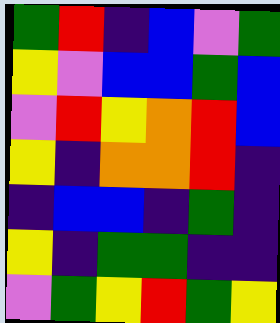[["green", "red", "indigo", "blue", "violet", "green"], ["yellow", "violet", "blue", "blue", "green", "blue"], ["violet", "red", "yellow", "orange", "red", "blue"], ["yellow", "indigo", "orange", "orange", "red", "indigo"], ["indigo", "blue", "blue", "indigo", "green", "indigo"], ["yellow", "indigo", "green", "green", "indigo", "indigo"], ["violet", "green", "yellow", "red", "green", "yellow"]]